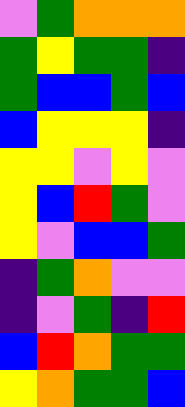[["violet", "green", "orange", "orange", "orange"], ["green", "yellow", "green", "green", "indigo"], ["green", "blue", "blue", "green", "blue"], ["blue", "yellow", "yellow", "yellow", "indigo"], ["yellow", "yellow", "violet", "yellow", "violet"], ["yellow", "blue", "red", "green", "violet"], ["yellow", "violet", "blue", "blue", "green"], ["indigo", "green", "orange", "violet", "violet"], ["indigo", "violet", "green", "indigo", "red"], ["blue", "red", "orange", "green", "green"], ["yellow", "orange", "green", "green", "blue"]]